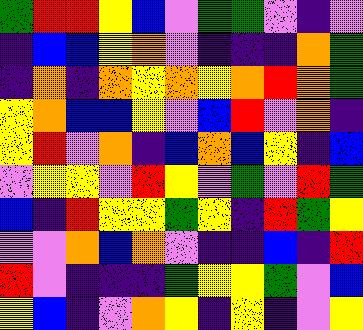[["green", "red", "red", "yellow", "blue", "violet", "green", "green", "violet", "indigo", "violet"], ["indigo", "blue", "blue", "yellow", "orange", "violet", "indigo", "indigo", "indigo", "orange", "green"], ["indigo", "orange", "indigo", "orange", "yellow", "orange", "yellow", "orange", "red", "orange", "green"], ["yellow", "orange", "blue", "blue", "yellow", "violet", "blue", "red", "violet", "orange", "indigo"], ["yellow", "red", "violet", "orange", "indigo", "blue", "orange", "blue", "yellow", "indigo", "blue"], ["violet", "yellow", "yellow", "violet", "red", "yellow", "violet", "green", "violet", "red", "green"], ["blue", "indigo", "red", "yellow", "yellow", "green", "yellow", "indigo", "red", "green", "yellow"], ["violet", "violet", "orange", "blue", "orange", "violet", "indigo", "indigo", "blue", "indigo", "red"], ["red", "violet", "indigo", "indigo", "indigo", "green", "yellow", "yellow", "green", "violet", "blue"], ["yellow", "blue", "indigo", "violet", "orange", "yellow", "indigo", "yellow", "indigo", "violet", "yellow"]]